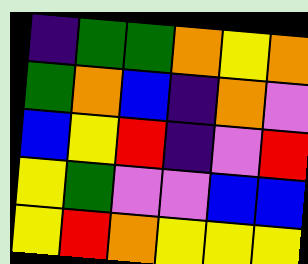[["indigo", "green", "green", "orange", "yellow", "orange"], ["green", "orange", "blue", "indigo", "orange", "violet"], ["blue", "yellow", "red", "indigo", "violet", "red"], ["yellow", "green", "violet", "violet", "blue", "blue"], ["yellow", "red", "orange", "yellow", "yellow", "yellow"]]